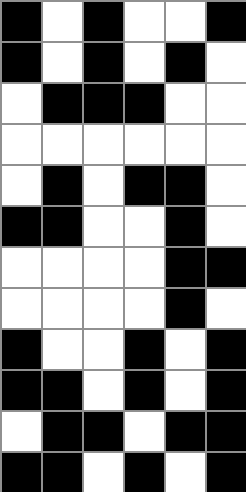[["black", "white", "black", "white", "white", "black"], ["black", "white", "black", "white", "black", "white"], ["white", "black", "black", "black", "white", "white"], ["white", "white", "white", "white", "white", "white"], ["white", "black", "white", "black", "black", "white"], ["black", "black", "white", "white", "black", "white"], ["white", "white", "white", "white", "black", "black"], ["white", "white", "white", "white", "black", "white"], ["black", "white", "white", "black", "white", "black"], ["black", "black", "white", "black", "white", "black"], ["white", "black", "black", "white", "black", "black"], ["black", "black", "white", "black", "white", "black"]]